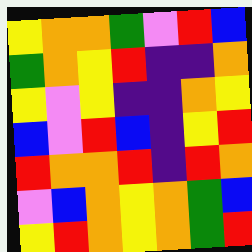[["yellow", "orange", "orange", "green", "violet", "red", "blue"], ["green", "orange", "yellow", "red", "indigo", "indigo", "orange"], ["yellow", "violet", "yellow", "indigo", "indigo", "orange", "yellow"], ["blue", "violet", "red", "blue", "indigo", "yellow", "red"], ["red", "orange", "orange", "red", "indigo", "red", "orange"], ["violet", "blue", "orange", "yellow", "orange", "green", "blue"], ["yellow", "red", "orange", "yellow", "orange", "green", "red"]]